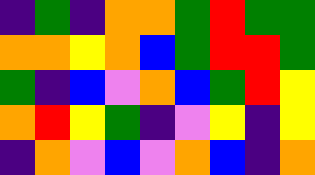[["indigo", "green", "indigo", "orange", "orange", "green", "red", "green", "green"], ["orange", "orange", "yellow", "orange", "blue", "green", "red", "red", "green"], ["green", "indigo", "blue", "violet", "orange", "blue", "green", "red", "yellow"], ["orange", "red", "yellow", "green", "indigo", "violet", "yellow", "indigo", "yellow"], ["indigo", "orange", "violet", "blue", "violet", "orange", "blue", "indigo", "orange"]]